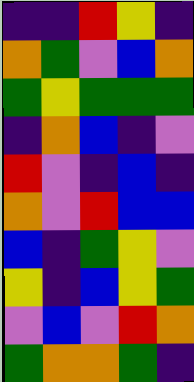[["indigo", "indigo", "red", "yellow", "indigo"], ["orange", "green", "violet", "blue", "orange"], ["green", "yellow", "green", "green", "green"], ["indigo", "orange", "blue", "indigo", "violet"], ["red", "violet", "indigo", "blue", "indigo"], ["orange", "violet", "red", "blue", "blue"], ["blue", "indigo", "green", "yellow", "violet"], ["yellow", "indigo", "blue", "yellow", "green"], ["violet", "blue", "violet", "red", "orange"], ["green", "orange", "orange", "green", "indigo"]]